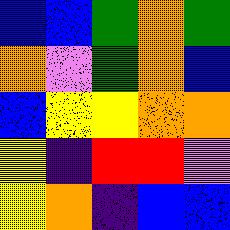[["blue", "blue", "green", "orange", "green"], ["orange", "violet", "green", "orange", "blue"], ["blue", "yellow", "yellow", "orange", "orange"], ["yellow", "indigo", "red", "red", "violet"], ["yellow", "orange", "indigo", "blue", "blue"]]